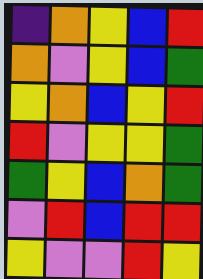[["indigo", "orange", "yellow", "blue", "red"], ["orange", "violet", "yellow", "blue", "green"], ["yellow", "orange", "blue", "yellow", "red"], ["red", "violet", "yellow", "yellow", "green"], ["green", "yellow", "blue", "orange", "green"], ["violet", "red", "blue", "red", "red"], ["yellow", "violet", "violet", "red", "yellow"]]